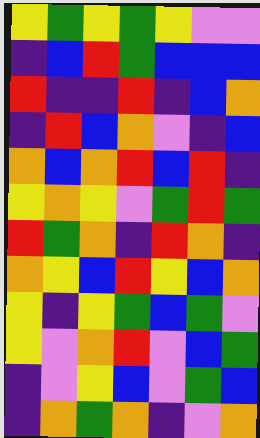[["yellow", "green", "yellow", "green", "yellow", "violet", "violet"], ["indigo", "blue", "red", "green", "blue", "blue", "blue"], ["red", "indigo", "indigo", "red", "indigo", "blue", "orange"], ["indigo", "red", "blue", "orange", "violet", "indigo", "blue"], ["orange", "blue", "orange", "red", "blue", "red", "indigo"], ["yellow", "orange", "yellow", "violet", "green", "red", "green"], ["red", "green", "orange", "indigo", "red", "orange", "indigo"], ["orange", "yellow", "blue", "red", "yellow", "blue", "orange"], ["yellow", "indigo", "yellow", "green", "blue", "green", "violet"], ["yellow", "violet", "orange", "red", "violet", "blue", "green"], ["indigo", "violet", "yellow", "blue", "violet", "green", "blue"], ["indigo", "orange", "green", "orange", "indigo", "violet", "orange"]]